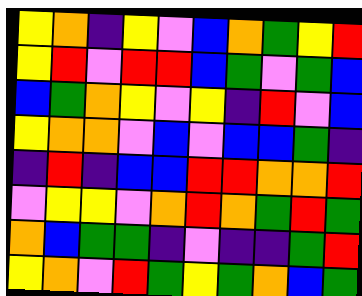[["yellow", "orange", "indigo", "yellow", "violet", "blue", "orange", "green", "yellow", "red"], ["yellow", "red", "violet", "red", "red", "blue", "green", "violet", "green", "blue"], ["blue", "green", "orange", "yellow", "violet", "yellow", "indigo", "red", "violet", "blue"], ["yellow", "orange", "orange", "violet", "blue", "violet", "blue", "blue", "green", "indigo"], ["indigo", "red", "indigo", "blue", "blue", "red", "red", "orange", "orange", "red"], ["violet", "yellow", "yellow", "violet", "orange", "red", "orange", "green", "red", "green"], ["orange", "blue", "green", "green", "indigo", "violet", "indigo", "indigo", "green", "red"], ["yellow", "orange", "violet", "red", "green", "yellow", "green", "orange", "blue", "green"]]